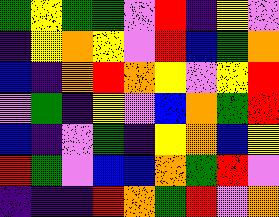[["green", "yellow", "green", "green", "violet", "red", "indigo", "yellow", "violet"], ["indigo", "yellow", "orange", "yellow", "violet", "red", "blue", "green", "orange"], ["blue", "indigo", "orange", "red", "orange", "yellow", "violet", "yellow", "red"], ["violet", "green", "indigo", "yellow", "violet", "blue", "orange", "green", "red"], ["blue", "indigo", "violet", "green", "indigo", "yellow", "orange", "blue", "yellow"], ["red", "green", "violet", "blue", "blue", "orange", "green", "red", "violet"], ["indigo", "indigo", "indigo", "red", "orange", "green", "red", "violet", "orange"]]